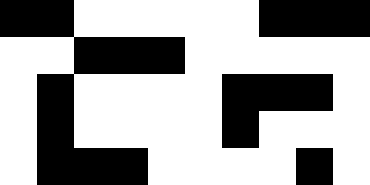[["black", "black", "white", "white", "white", "white", "white", "black", "black", "black"], ["white", "white", "black", "black", "black", "white", "white", "white", "white", "white"], ["white", "black", "white", "white", "white", "white", "black", "black", "black", "white"], ["white", "black", "white", "white", "white", "white", "black", "white", "white", "white"], ["white", "black", "black", "black", "white", "white", "white", "white", "black", "white"]]